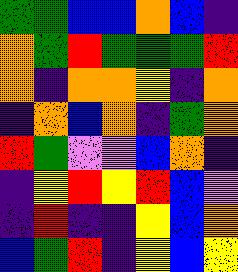[["green", "green", "blue", "blue", "orange", "blue", "indigo"], ["orange", "green", "red", "green", "green", "green", "red"], ["orange", "indigo", "orange", "orange", "yellow", "indigo", "orange"], ["indigo", "orange", "blue", "orange", "indigo", "green", "orange"], ["red", "green", "violet", "violet", "blue", "orange", "indigo"], ["indigo", "yellow", "red", "yellow", "red", "blue", "violet"], ["indigo", "red", "indigo", "indigo", "yellow", "blue", "orange"], ["blue", "green", "red", "indigo", "yellow", "blue", "yellow"]]